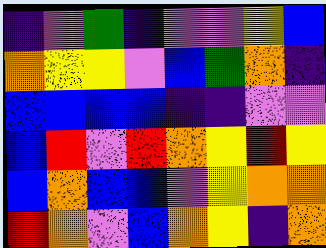[["indigo", "violet", "green", "indigo", "violet", "violet", "yellow", "blue"], ["orange", "yellow", "yellow", "violet", "blue", "green", "orange", "indigo"], ["blue", "blue", "blue", "blue", "indigo", "indigo", "violet", "violet"], ["blue", "red", "violet", "red", "orange", "yellow", "red", "yellow"], ["blue", "orange", "blue", "blue", "violet", "yellow", "orange", "orange"], ["red", "orange", "violet", "blue", "orange", "yellow", "indigo", "orange"]]